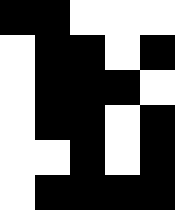[["black", "black", "white", "white", "white"], ["white", "black", "black", "white", "black"], ["white", "black", "black", "black", "white"], ["white", "black", "black", "white", "black"], ["white", "white", "black", "white", "black"], ["white", "black", "black", "black", "black"]]